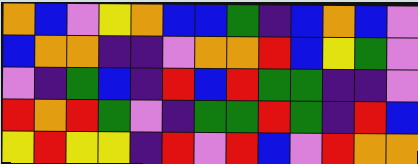[["orange", "blue", "violet", "yellow", "orange", "blue", "blue", "green", "indigo", "blue", "orange", "blue", "violet"], ["blue", "orange", "orange", "indigo", "indigo", "violet", "orange", "orange", "red", "blue", "yellow", "green", "violet"], ["violet", "indigo", "green", "blue", "indigo", "red", "blue", "red", "green", "green", "indigo", "indigo", "violet"], ["red", "orange", "red", "green", "violet", "indigo", "green", "green", "red", "green", "indigo", "red", "blue"], ["yellow", "red", "yellow", "yellow", "indigo", "red", "violet", "red", "blue", "violet", "red", "orange", "orange"]]